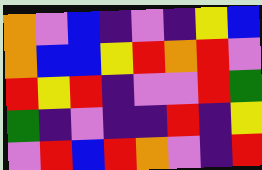[["orange", "violet", "blue", "indigo", "violet", "indigo", "yellow", "blue"], ["orange", "blue", "blue", "yellow", "red", "orange", "red", "violet"], ["red", "yellow", "red", "indigo", "violet", "violet", "red", "green"], ["green", "indigo", "violet", "indigo", "indigo", "red", "indigo", "yellow"], ["violet", "red", "blue", "red", "orange", "violet", "indigo", "red"]]